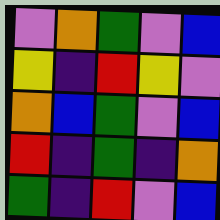[["violet", "orange", "green", "violet", "blue"], ["yellow", "indigo", "red", "yellow", "violet"], ["orange", "blue", "green", "violet", "blue"], ["red", "indigo", "green", "indigo", "orange"], ["green", "indigo", "red", "violet", "blue"]]